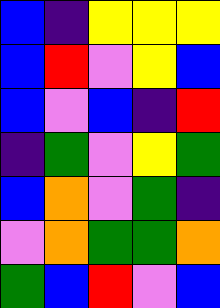[["blue", "indigo", "yellow", "yellow", "yellow"], ["blue", "red", "violet", "yellow", "blue"], ["blue", "violet", "blue", "indigo", "red"], ["indigo", "green", "violet", "yellow", "green"], ["blue", "orange", "violet", "green", "indigo"], ["violet", "orange", "green", "green", "orange"], ["green", "blue", "red", "violet", "blue"]]